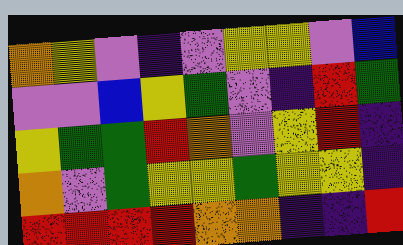[["orange", "yellow", "violet", "indigo", "violet", "yellow", "yellow", "violet", "blue"], ["violet", "violet", "blue", "yellow", "green", "violet", "indigo", "red", "green"], ["yellow", "green", "green", "red", "orange", "violet", "yellow", "red", "indigo"], ["orange", "violet", "green", "yellow", "yellow", "green", "yellow", "yellow", "indigo"], ["red", "red", "red", "red", "orange", "orange", "indigo", "indigo", "red"]]